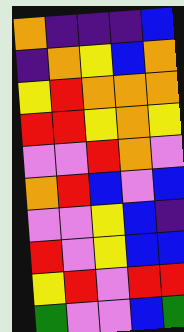[["orange", "indigo", "indigo", "indigo", "blue"], ["indigo", "orange", "yellow", "blue", "orange"], ["yellow", "red", "orange", "orange", "orange"], ["red", "red", "yellow", "orange", "yellow"], ["violet", "violet", "red", "orange", "violet"], ["orange", "red", "blue", "violet", "blue"], ["violet", "violet", "yellow", "blue", "indigo"], ["red", "violet", "yellow", "blue", "blue"], ["yellow", "red", "violet", "red", "red"], ["green", "violet", "violet", "blue", "green"]]